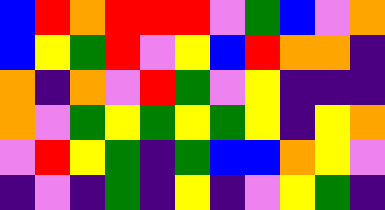[["blue", "red", "orange", "red", "red", "red", "violet", "green", "blue", "violet", "orange"], ["blue", "yellow", "green", "red", "violet", "yellow", "blue", "red", "orange", "orange", "indigo"], ["orange", "indigo", "orange", "violet", "red", "green", "violet", "yellow", "indigo", "indigo", "indigo"], ["orange", "violet", "green", "yellow", "green", "yellow", "green", "yellow", "indigo", "yellow", "orange"], ["violet", "red", "yellow", "green", "indigo", "green", "blue", "blue", "orange", "yellow", "violet"], ["indigo", "violet", "indigo", "green", "indigo", "yellow", "indigo", "violet", "yellow", "green", "indigo"]]